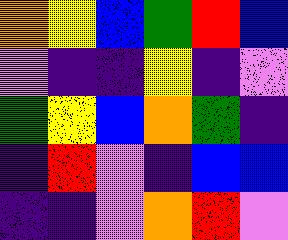[["orange", "yellow", "blue", "green", "red", "blue"], ["violet", "indigo", "indigo", "yellow", "indigo", "violet"], ["green", "yellow", "blue", "orange", "green", "indigo"], ["indigo", "red", "violet", "indigo", "blue", "blue"], ["indigo", "indigo", "violet", "orange", "red", "violet"]]